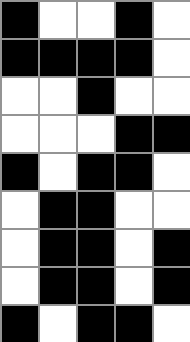[["black", "white", "white", "black", "white"], ["black", "black", "black", "black", "white"], ["white", "white", "black", "white", "white"], ["white", "white", "white", "black", "black"], ["black", "white", "black", "black", "white"], ["white", "black", "black", "white", "white"], ["white", "black", "black", "white", "black"], ["white", "black", "black", "white", "black"], ["black", "white", "black", "black", "white"]]